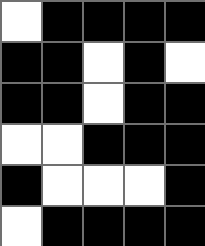[["white", "black", "black", "black", "black"], ["black", "black", "white", "black", "white"], ["black", "black", "white", "black", "black"], ["white", "white", "black", "black", "black"], ["black", "white", "white", "white", "black"], ["white", "black", "black", "black", "black"]]